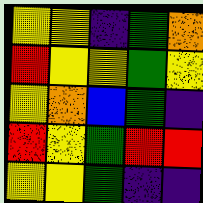[["yellow", "yellow", "indigo", "green", "orange"], ["red", "yellow", "yellow", "green", "yellow"], ["yellow", "orange", "blue", "green", "indigo"], ["red", "yellow", "green", "red", "red"], ["yellow", "yellow", "green", "indigo", "indigo"]]